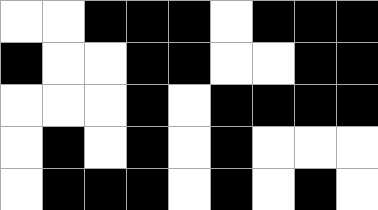[["white", "white", "black", "black", "black", "white", "black", "black", "black"], ["black", "white", "white", "black", "black", "white", "white", "black", "black"], ["white", "white", "white", "black", "white", "black", "black", "black", "black"], ["white", "black", "white", "black", "white", "black", "white", "white", "white"], ["white", "black", "black", "black", "white", "black", "white", "black", "white"]]